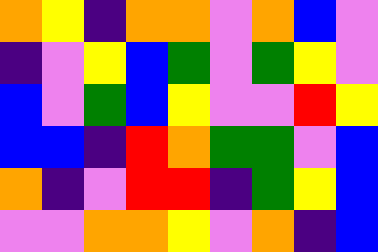[["orange", "yellow", "indigo", "orange", "orange", "violet", "orange", "blue", "violet"], ["indigo", "violet", "yellow", "blue", "green", "violet", "green", "yellow", "violet"], ["blue", "violet", "green", "blue", "yellow", "violet", "violet", "red", "yellow"], ["blue", "blue", "indigo", "red", "orange", "green", "green", "violet", "blue"], ["orange", "indigo", "violet", "red", "red", "indigo", "green", "yellow", "blue"], ["violet", "violet", "orange", "orange", "yellow", "violet", "orange", "indigo", "blue"]]